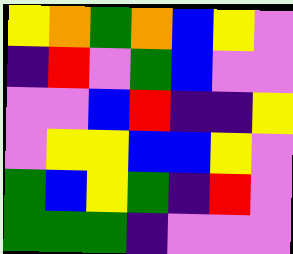[["yellow", "orange", "green", "orange", "blue", "yellow", "violet"], ["indigo", "red", "violet", "green", "blue", "violet", "violet"], ["violet", "violet", "blue", "red", "indigo", "indigo", "yellow"], ["violet", "yellow", "yellow", "blue", "blue", "yellow", "violet"], ["green", "blue", "yellow", "green", "indigo", "red", "violet"], ["green", "green", "green", "indigo", "violet", "violet", "violet"]]